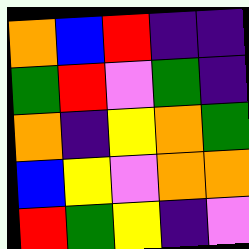[["orange", "blue", "red", "indigo", "indigo"], ["green", "red", "violet", "green", "indigo"], ["orange", "indigo", "yellow", "orange", "green"], ["blue", "yellow", "violet", "orange", "orange"], ["red", "green", "yellow", "indigo", "violet"]]